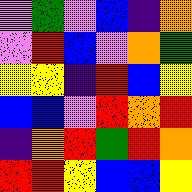[["violet", "green", "violet", "blue", "indigo", "orange"], ["violet", "red", "blue", "violet", "orange", "green"], ["yellow", "yellow", "indigo", "red", "blue", "yellow"], ["blue", "blue", "violet", "red", "orange", "red"], ["indigo", "orange", "red", "green", "red", "orange"], ["red", "red", "yellow", "blue", "blue", "yellow"]]